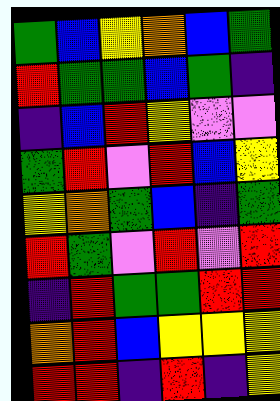[["green", "blue", "yellow", "orange", "blue", "green"], ["red", "green", "green", "blue", "green", "indigo"], ["indigo", "blue", "red", "yellow", "violet", "violet"], ["green", "red", "violet", "red", "blue", "yellow"], ["yellow", "orange", "green", "blue", "indigo", "green"], ["red", "green", "violet", "red", "violet", "red"], ["indigo", "red", "green", "green", "red", "red"], ["orange", "red", "blue", "yellow", "yellow", "yellow"], ["red", "red", "indigo", "red", "indigo", "yellow"]]